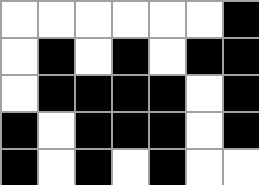[["white", "white", "white", "white", "white", "white", "black"], ["white", "black", "white", "black", "white", "black", "black"], ["white", "black", "black", "black", "black", "white", "black"], ["black", "white", "black", "black", "black", "white", "black"], ["black", "white", "black", "white", "black", "white", "white"]]